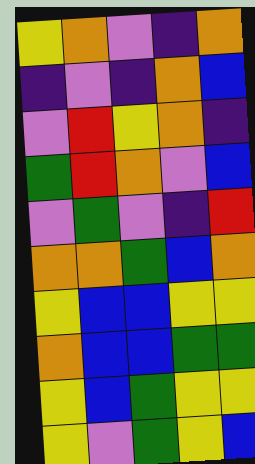[["yellow", "orange", "violet", "indigo", "orange"], ["indigo", "violet", "indigo", "orange", "blue"], ["violet", "red", "yellow", "orange", "indigo"], ["green", "red", "orange", "violet", "blue"], ["violet", "green", "violet", "indigo", "red"], ["orange", "orange", "green", "blue", "orange"], ["yellow", "blue", "blue", "yellow", "yellow"], ["orange", "blue", "blue", "green", "green"], ["yellow", "blue", "green", "yellow", "yellow"], ["yellow", "violet", "green", "yellow", "blue"]]